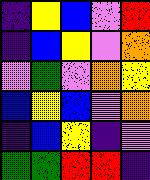[["indigo", "yellow", "blue", "violet", "red"], ["indigo", "blue", "yellow", "violet", "orange"], ["violet", "green", "violet", "orange", "yellow"], ["blue", "yellow", "blue", "violet", "orange"], ["indigo", "blue", "yellow", "indigo", "violet"], ["green", "green", "red", "red", "indigo"]]